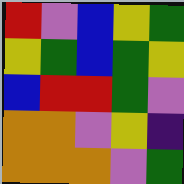[["red", "violet", "blue", "yellow", "green"], ["yellow", "green", "blue", "green", "yellow"], ["blue", "red", "red", "green", "violet"], ["orange", "orange", "violet", "yellow", "indigo"], ["orange", "orange", "orange", "violet", "green"]]